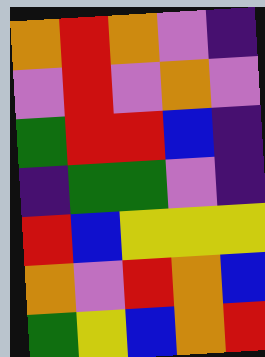[["orange", "red", "orange", "violet", "indigo"], ["violet", "red", "violet", "orange", "violet"], ["green", "red", "red", "blue", "indigo"], ["indigo", "green", "green", "violet", "indigo"], ["red", "blue", "yellow", "yellow", "yellow"], ["orange", "violet", "red", "orange", "blue"], ["green", "yellow", "blue", "orange", "red"]]